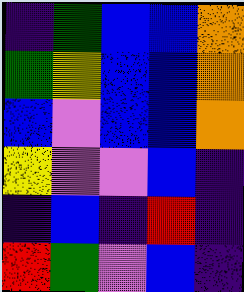[["indigo", "green", "blue", "blue", "orange"], ["green", "yellow", "blue", "blue", "orange"], ["blue", "violet", "blue", "blue", "orange"], ["yellow", "violet", "violet", "blue", "indigo"], ["indigo", "blue", "indigo", "red", "indigo"], ["red", "green", "violet", "blue", "indigo"]]